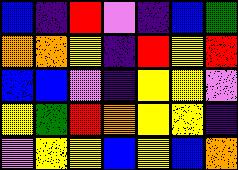[["blue", "indigo", "red", "violet", "indigo", "blue", "green"], ["orange", "orange", "yellow", "indigo", "red", "yellow", "red"], ["blue", "blue", "violet", "indigo", "yellow", "yellow", "violet"], ["yellow", "green", "red", "orange", "yellow", "yellow", "indigo"], ["violet", "yellow", "yellow", "blue", "yellow", "blue", "orange"]]